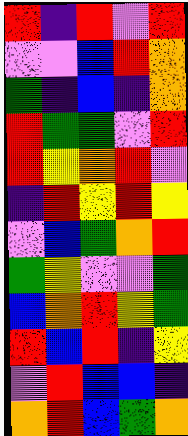[["red", "indigo", "red", "violet", "red"], ["violet", "violet", "blue", "red", "orange"], ["green", "indigo", "blue", "indigo", "orange"], ["red", "green", "green", "violet", "red"], ["red", "yellow", "orange", "red", "violet"], ["indigo", "red", "yellow", "red", "yellow"], ["violet", "blue", "green", "orange", "red"], ["green", "yellow", "violet", "violet", "green"], ["blue", "orange", "red", "yellow", "green"], ["red", "blue", "red", "indigo", "yellow"], ["violet", "red", "blue", "blue", "indigo"], ["orange", "red", "blue", "green", "orange"]]